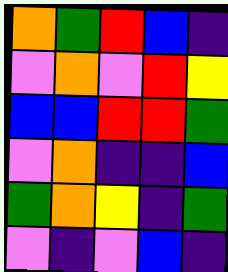[["orange", "green", "red", "blue", "indigo"], ["violet", "orange", "violet", "red", "yellow"], ["blue", "blue", "red", "red", "green"], ["violet", "orange", "indigo", "indigo", "blue"], ["green", "orange", "yellow", "indigo", "green"], ["violet", "indigo", "violet", "blue", "indigo"]]